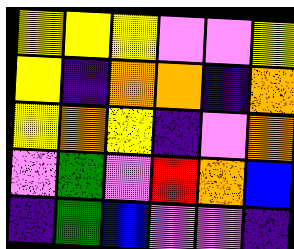[["yellow", "yellow", "yellow", "violet", "violet", "yellow"], ["yellow", "indigo", "orange", "orange", "indigo", "orange"], ["yellow", "orange", "yellow", "indigo", "violet", "orange"], ["violet", "green", "violet", "red", "orange", "blue"], ["indigo", "green", "blue", "violet", "violet", "indigo"]]